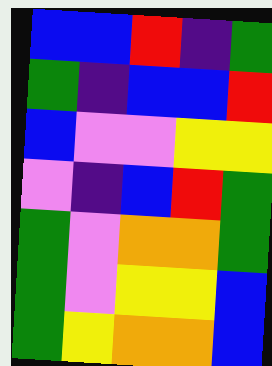[["blue", "blue", "red", "indigo", "green"], ["green", "indigo", "blue", "blue", "red"], ["blue", "violet", "violet", "yellow", "yellow"], ["violet", "indigo", "blue", "red", "green"], ["green", "violet", "orange", "orange", "green"], ["green", "violet", "yellow", "yellow", "blue"], ["green", "yellow", "orange", "orange", "blue"]]